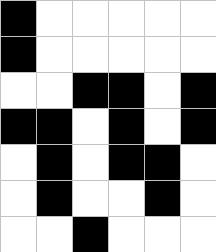[["black", "white", "white", "white", "white", "white"], ["black", "white", "white", "white", "white", "white"], ["white", "white", "black", "black", "white", "black"], ["black", "black", "white", "black", "white", "black"], ["white", "black", "white", "black", "black", "white"], ["white", "black", "white", "white", "black", "white"], ["white", "white", "black", "white", "white", "white"]]